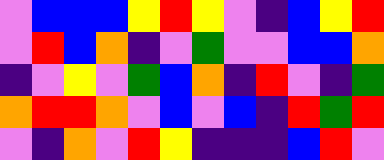[["violet", "blue", "blue", "blue", "yellow", "red", "yellow", "violet", "indigo", "blue", "yellow", "red"], ["violet", "red", "blue", "orange", "indigo", "violet", "green", "violet", "violet", "blue", "blue", "orange"], ["indigo", "violet", "yellow", "violet", "green", "blue", "orange", "indigo", "red", "violet", "indigo", "green"], ["orange", "red", "red", "orange", "violet", "blue", "violet", "blue", "indigo", "red", "green", "red"], ["violet", "indigo", "orange", "violet", "red", "yellow", "indigo", "indigo", "indigo", "blue", "red", "violet"]]